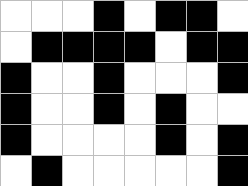[["white", "white", "white", "black", "white", "black", "black", "white"], ["white", "black", "black", "black", "black", "white", "black", "black"], ["black", "white", "white", "black", "white", "white", "white", "black"], ["black", "white", "white", "black", "white", "black", "white", "white"], ["black", "white", "white", "white", "white", "black", "white", "black"], ["white", "black", "white", "white", "white", "white", "white", "black"]]